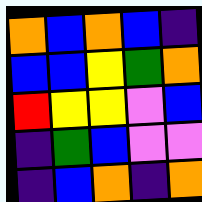[["orange", "blue", "orange", "blue", "indigo"], ["blue", "blue", "yellow", "green", "orange"], ["red", "yellow", "yellow", "violet", "blue"], ["indigo", "green", "blue", "violet", "violet"], ["indigo", "blue", "orange", "indigo", "orange"]]